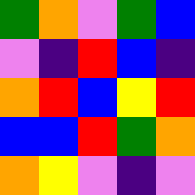[["green", "orange", "violet", "green", "blue"], ["violet", "indigo", "red", "blue", "indigo"], ["orange", "red", "blue", "yellow", "red"], ["blue", "blue", "red", "green", "orange"], ["orange", "yellow", "violet", "indigo", "violet"]]